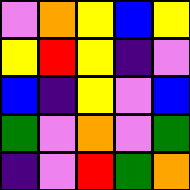[["violet", "orange", "yellow", "blue", "yellow"], ["yellow", "red", "yellow", "indigo", "violet"], ["blue", "indigo", "yellow", "violet", "blue"], ["green", "violet", "orange", "violet", "green"], ["indigo", "violet", "red", "green", "orange"]]